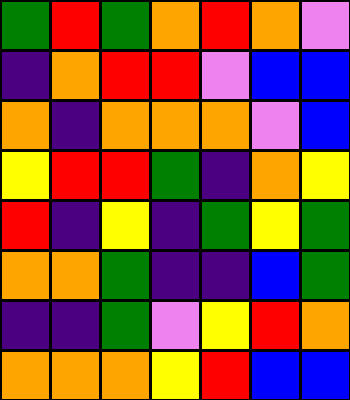[["green", "red", "green", "orange", "red", "orange", "violet"], ["indigo", "orange", "red", "red", "violet", "blue", "blue"], ["orange", "indigo", "orange", "orange", "orange", "violet", "blue"], ["yellow", "red", "red", "green", "indigo", "orange", "yellow"], ["red", "indigo", "yellow", "indigo", "green", "yellow", "green"], ["orange", "orange", "green", "indigo", "indigo", "blue", "green"], ["indigo", "indigo", "green", "violet", "yellow", "red", "orange"], ["orange", "orange", "orange", "yellow", "red", "blue", "blue"]]